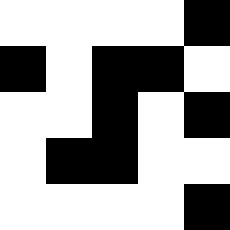[["white", "white", "white", "white", "black"], ["black", "white", "black", "black", "white"], ["white", "white", "black", "white", "black"], ["white", "black", "black", "white", "white"], ["white", "white", "white", "white", "black"]]